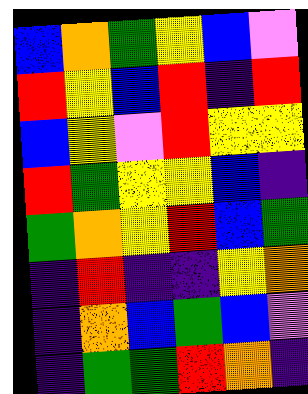[["blue", "orange", "green", "yellow", "blue", "violet"], ["red", "yellow", "blue", "red", "indigo", "red"], ["blue", "yellow", "violet", "red", "yellow", "yellow"], ["red", "green", "yellow", "yellow", "blue", "indigo"], ["green", "orange", "yellow", "red", "blue", "green"], ["indigo", "red", "indigo", "indigo", "yellow", "orange"], ["indigo", "orange", "blue", "green", "blue", "violet"], ["indigo", "green", "green", "red", "orange", "indigo"]]